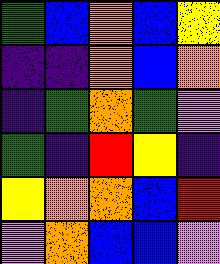[["green", "blue", "orange", "blue", "yellow"], ["indigo", "indigo", "orange", "blue", "orange"], ["indigo", "green", "orange", "green", "violet"], ["green", "indigo", "red", "yellow", "indigo"], ["yellow", "orange", "orange", "blue", "red"], ["violet", "orange", "blue", "blue", "violet"]]